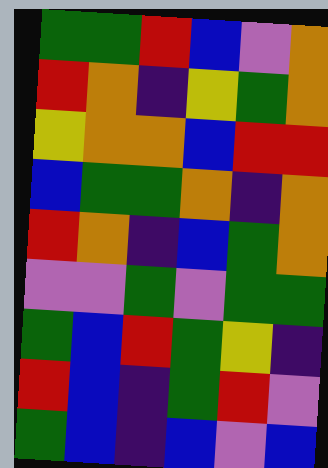[["green", "green", "red", "blue", "violet", "orange"], ["red", "orange", "indigo", "yellow", "green", "orange"], ["yellow", "orange", "orange", "blue", "red", "red"], ["blue", "green", "green", "orange", "indigo", "orange"], ["red", "orange", "indigo", "blue", "green", "orange"], ["violet", "violet", "green", "violet", "green", "green"], ["green", "blue", "red", "green", "yellow", "indigo"], ["red", "blue", "indigo", "green", "red", "violet"], ["green", "blue", "indigo", "blue", "violet", "blue"]]